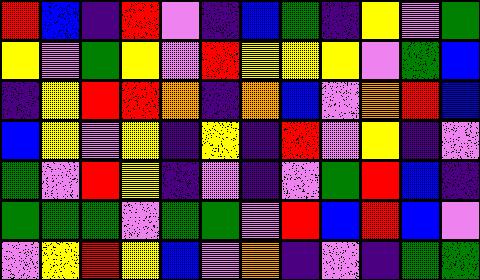[["red", "blue", "indigo", "red", "violet", "indigo", "blue", "green", "indigo", "yellow", "violet", "green"], ["yellow", "violet", "green", "yellow", "violet", "red", "yellow", "yellow", "yellow", "violet", "green", "blue"], ["indigo", "yellow", "red", "red", "orange", "indigo", "orange", "blue", "violet", "orange", "red", "blue"], ["blue", "yellow", "violet", "yellow", "indigo", "yellow", "indigo", "red", "violet", "yellow", "indigo", "violet"], ["green", "violet", "red", "yellow", "indigo", "violet", "indigo", "violet", "green", "red", "blue", "indigo"], ["green", "green", "green", "violet", "green", "green", "violet", "red", "blue", "red", "blue", "violet"], ["violet", "yellow", "red", "yellow", "blue", "violet", "orange", "indigo", "violet", "indigo", "green", "green"]]